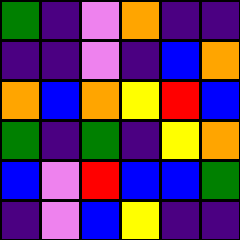[["green", "indigo", "violet", "orange", "indigo", "indigo"], ["indigo", "indigo", "violet", "indigo", "blue", "orange"], ["orange", "blue", "orange", "yellow", "red", "blue"], ["green", "indigo", "green", "indigo", "yellow", "orange"], ["blue", "violet", "red", "blue", "blue", "green"], ["indigo", "violet", "blue", "yellow", "indigo", "indigo"]]